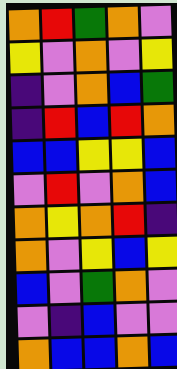[["orange", "red", "green", "orange", "violet"], ["yellow", "violet", "orange", "violet", "yellow"], ["indigo", "violet", "orange", "blue", "green"], ["indigo", "red", "blue", "red", "orange"], ["blue", "blue", "yellow", "yellow", "blue"], ["violet", "red", "violet", "orange", "blue"], ["orange", "yellow", "orange", "red", "indigo"], ["orange", "violet", "yellow", "blue", "yellow"], ["blue", "violet", "green", "orange", "violet"], ["violet", "indigo", "blue", "violet", "violet"], ["orange", "blue", "blue", "orange", "blue"]]